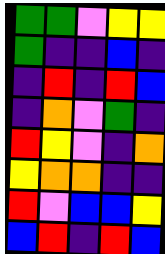[["green", "green", "violet", "yellow", "yellow"], ["green", "indigo", "indigo", "blue", "indigo"], ["indigo", "red", "indigo", "red", "blue"], ["indigo", "orange", "violet", "green", "indigo"], ["red", "yellow", "violet", "indigo", "orange"], ["yellow", "orange", "orange", "indigo", "indigo"], ["red", "violet", "blue", "blue", "yellow"], ["blue", "red", "indigo", "red", "blue"]]